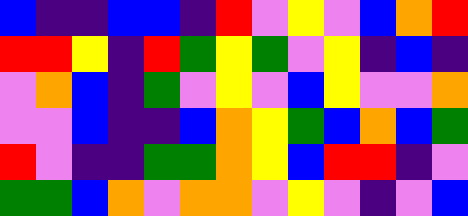[["blue", "indigo", "indigo", "blue", "blue", "indigo", "red", "violet", "yellow", "violet", "blue", "orange", "red"], ["red", "red", "yellow", "indigo", "red", "green", "yellow", "green", "violet", "yellow", "indigo", "blue", "indigo"], ["violet", "orange", "blue", "indigo", "green", "violet", "yellow", "violet", "blue", "yellow", "violet", "violet", "orange"], ["violet", "violet", "blue", "indigo", "indigo", "blue", "orange", "yellow", "green", "blue", "orange", "blue", "green"], ["red", "violet", "indigo", "indigo", "green", "green", "orange", "yellow", "blue", "red", "red", "indigo", "violet"], ["green", "green", "blue", "orange", "violet", "orange", "orange", "violet", "yellow", "violet", "indigo", "violet", "blue"]]